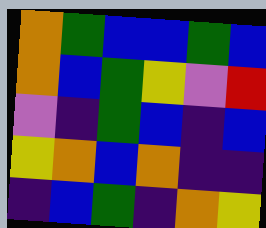[["orange", "green", "blue", "blue", "green", "blue"], ["orange", "blue", "green", "yellow", "violet", "red"], ["violet", "indigo", "green", "blue", "indigo", "blue"], ["yellow", "orange", "blue", "orange", "indigo", "indigo"], ["indigo", "blue", "green", "indigo", "orange", "yellow"]]